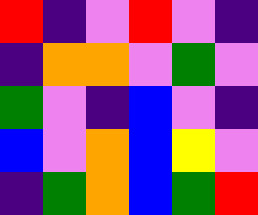[["red", "indigo", "violet", "red", "violet", "indigo"], ["indigo", "orange", "orange", "violet", "green", "violet"], ["green", "violet", "indigo", "blue", "violet", "indigo"], ["blue", "violet", "orange", "blue", "yellow", "violet"], ["indigo", "green", "orange", "blue", "green", "red"]]